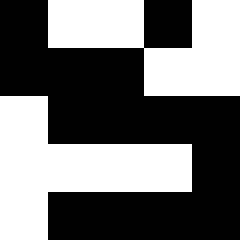[["black", "white", "white", "black", "white"], ["black", "black", "black", "white", "white"], ["white", "black", "black", "black", "black"], ["white", "white", "white", "white", "black"], ["white", "black", "black", "black", "black"]]